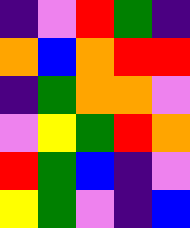[["indigo", "violet", "red", "green", "indigo"], ["orange", "blue", "orange", "red", "red"], ["indigo", "green", "orange", "orange", "violet"], ["violet", "yellow", "green", "red", "orange"], ["red", "green", "blue", "indigo", "violet"], ["yellow", "green", "violet", "indigo", "blue"]]